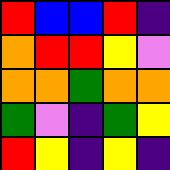[["red", "blue", "blue", "red", "indigo"], ["orange", "red", "red", "yellow", "violet"], ["orange", "orange", "green", "orange", "orange"], ["green", "violet", "indigo", "green", "yellow"], ["red", "yellow", "indigo", "yellow", "indigo"]]